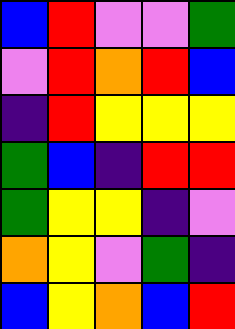[["blue", "red", "violet", "violet", "green"], ["violet", "red", "orange", "red", "blue"], ["indigo", "red", "yellow", "yellow", "yellow"], ["green", "blue", "indigo", "red", "red"], ["green", "yellow", "yellow", "indigo", "violet"], ["orange", "yellow", "violet", "green", "indigo"], ["blue", "yellow", "orange", "blue", "red"]]